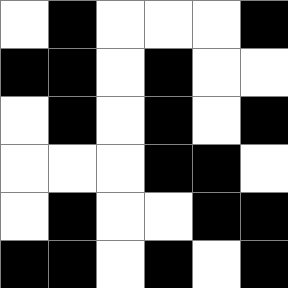[["white", "black", "white", "white", "white", "black"], ["black", "black", "white", "black", "white", "white"], ["white", "black", "white", "black", "white", "black"], ["white", "white", "white", "black", "black", "white"], ["white", "black", "white", "white", "black", "black"], ["black", "black", "white", "black", "white", "black"]]